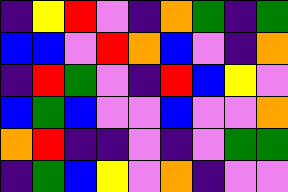[["indigo", "yellow", "red", "violet", "indigo", "orange", "green", "indigo", "green"], ["blue", "blue", "violet", "red", "orange", "blue", "violet", "indigo", "orange"], ["indigo", "red", "green", "violet", "indigo", "red", "blue", "yellow", "violet"], ["blue", "green", "blue", "violet", "violet", "blue", "violet", "violet", "orange"], ["orange", "red", "indigo", "indigo", "violet", "indigo", "violet", "green", "green"], ["indigo", "green", "blue", "yellow", "violet", "orange", "indigo", "violet", "violet"]]